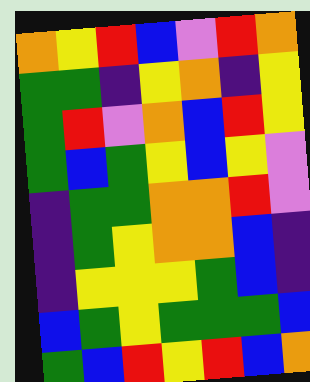[["orange", "yellow", "red", "blue", "violet", "red", "orange"], ["green", "green", "indigo", "yellow", "orange", "indigo", "yellow"], ["green", "red", "violet", "orange", "blue", "red", "yellow"], ["green", "blue", "green", "yellow", "blue", "yellow", "violet"], ["indigo", "green", "green", "orange", "orange", "red", "violet"], ["indigo", "green", "yellow", "orange", "orange", "blue", "indigo"], ["indigo", "yellow", "yellow", "yellow", "green", "blue", "indigo"], ["blue", "green", "yellow", "green", "green", "green", "blue"], ["green", "blue", "red", "yellow", "red", "blue", "orange"]]